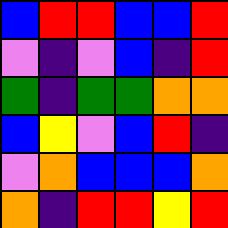[["blue", "red", "red", "blue", "blue", "red"], ["violet", "indigo", "violet", "blue", "indigo", "red"], ["green", "indigo", "green", "green", "orange", "orange"], ["blue", "yellow", "violet", "blue", "red", "indigo"], ["violet", "orange", "blue", "blue", "blue", "orange"], ["orange", "indigo", "red", "red", "yellow", "red"]]